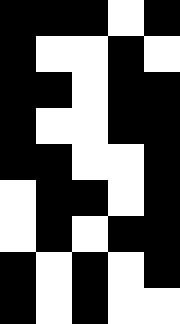[["black", "black", "black", "white", "black"], ["black", "white", "white", "black", "white"], ["black", "black", "white", "black", "black"], ["black", "white", "white", "black", "black"], ["black", "black", "white", "white", "black"], ["white", "black", "black", "white", "black"], ["white", "black", "white", "black", "black"], ["black", "white", "black", "white", "black"], ["black", "white", "black", "white", "white"]]